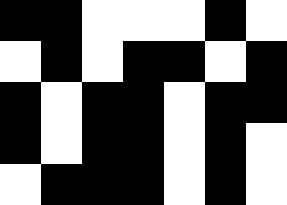[["black", "black", "white", "white", "white", "black", "white"], ["white", "black", "white", "black", "black", "white", "black"], ["black", "white", "black", "black", "white", "black", "black"], ["black", "white", "black", "black", "white", "black", "white"], ["white", "black", "black", "black", "white", "black", "white"]]